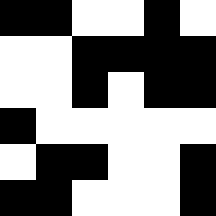[["black", "black", "white", "white", "black", "white"], ["white", "white", "black", "black", "black", "black"], ["white", "white", "black", "white", "black", "black"], ["black", "white", "white", "white", "white", "white"], ["white", "black", "black", "white", "white", "black"], ["black", "black", "white", "white", "white", "black"]]